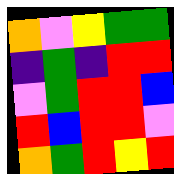[["orange", "violet", "yellow", "green", "green"], ["indigo", "green", "indigo", "red", "red"], ["violet", "green", "red", "red", "blue"], ["red", "blue", "red", "red", "violet"], ["orange", "green", "red", "yellow", "red"]]